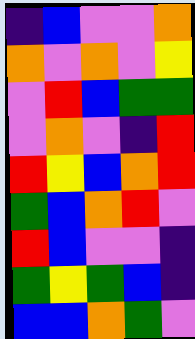[["indigo", "blue", "violet", "violet", "orange"], ["orange", "violet", "orange", "violet", "yellow"], ["violet", "red", "blue", "green", "green"], ["violet", "orange", "violet", "indigo", "red"], ["red", "yellow", "blue", "orange", "red"], ["green", "blue", "orange", "red", "violet"], ["red", "blue", "violet", "violet", "indigo"], ["green", "yellow", "green", "blue", "indigo"], ["blue", "blue", "orange", "green", "violet"]]